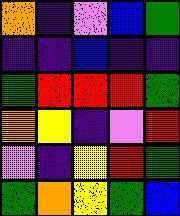[["orange", "indigo", "violet", "blue", "green"], ["indigo", "indigo", "blue", "indigo", "indigo"], ["green", "red", "red", "red", "green"], ["orange", "yellow", "indigo", "violet", "red"], ["violet", "indigo", "yellow", "red", "green"], ["green", "orange", "yellow", "green", "blue"]]